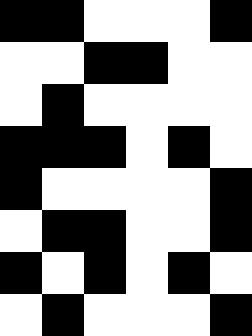[["black", "black", "white", "white", "white", "black"], ["white", "white", "black", "black", "white", "white"], ["white", "black", "white", "white", "white", "white"], ["black", "black", "black", "white", "black", "white"], ["black", "white", "white", "white", "white", "black"], ["white", "black", "black", "white", "white", "black"], ["black", "white", "black", "white", "black", "white"], ["white", "black", "white", "white", "white", "black"]]